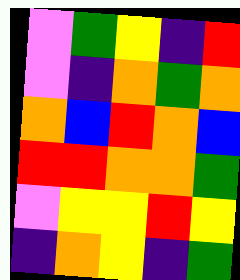[["violet", "green", "yellow", "indigo", "red"], ["violet", "indigo", "orange", "green", "orange"], ["orange", "blue", "red", "orange", "blue"], ["red", "red", "orange", "orange", "green"], ["violet", "yellow", "yellow", "red", "yellow"], ["indigo", "orange", "yellow", "indigo", "green"]]